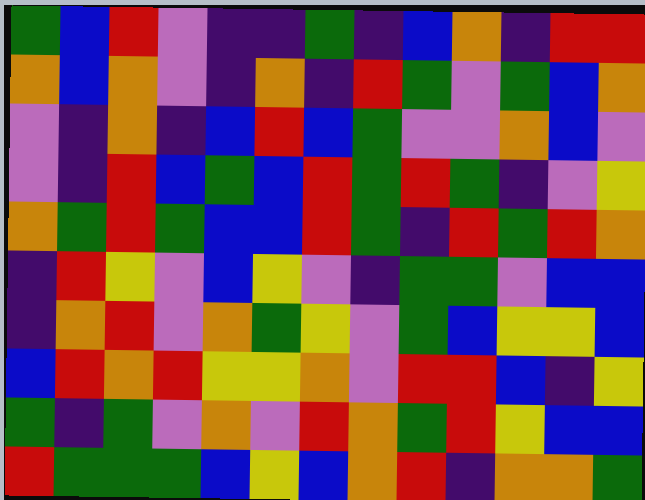[["green", "blue", "red", "violet", "indigo", "indigo", "green", "indigo", "blue", "orange", "indigo", "red", "red"], ["orange", "blue", "orange", "violet", "indigo", "orange", "indigo", "red", "green", "violet", "green", "blue", "orange"], ["violet", "indigo", "orange", "indigo", "blue", "red", "blue", "green", "violet", "violet", "orange", "blue", "violet"], ["violet", "indigo", "red", "blue", "green", "blue", "red", "green", "red", "green", "indigo", "violet", "yellow"], ["orange", "green", "red", "green", "blue", "blue", "red", "green", "indigo", "red", "green", "red", "orange"], ["indigo", "red", "yellow", "violet", "blue", "yellow", "violet", "indigo", "green", "green", "violet", "blue", "blue"], ["indigo", "orange", "red", "violet", "orange", "green", "yellow", "violet", "green", "blue", "yellow", "yellow", "blue"], ["blue", "red", "orange", "red", "yellow", "yellow", "orange", "violet", "red", "red", "blue", "indigo", "yellow"], ["green", "indigo", "green", "violet", "orange", "violet", "red", "orange", "green", "red", "yellow", "blue", "blue"], ["red", "green", "green", "green", "blue", "yellow", "blue", "orange", "red", "indigo", "orange", "orange", "green"]]